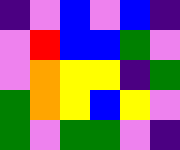[["indigo", "violet", "blue", "violet", "blue", "indigo"], ["violet", "red", "blue", "blue", "green", "violet"], ["violet", "orange", "yellow", "yellow", "indigo", "green"], ["green", "orange", "yellow", "blue", "yellow", "violet"], ["green", "violet", "green", "green", "violet", "indigo"]]